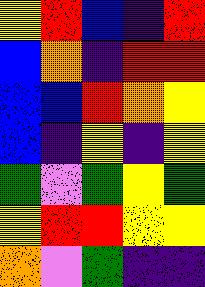[["yellow", "red", "blue", "indigo", "red"], ["blue", "orange", "indigo", "red", "red"], ["blue", "blue", "red", "orange", "yellow"], ["blue", "indigo", "yellow", "indigo", "yellow"], ["green", "violet", "green", "yellow", "green"], ["yellow", "red", "red", "yellow", "yellow"], ["orange", "violet", "green", "indigo", "indigo"]]